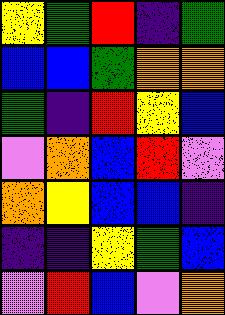[["yellow", "green", "red", "indigo", "green"], ["blue", "blue", "green", "orange", "orange"], ["green", "indigo", "red", "yellow", "blue"], ["violet", "orange", "blue", "red", "violet"], ["orange", "yellow", "blue", "blue", "indigo"], ["indigo", "indigo", "yellow", "green", "blue"], ["violet", "red", "blue", "violet", "orange"]]